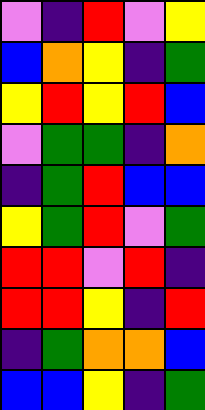[["violet", "indigo", "red", "violet", "yellow"], ["blue", "orange", "yellow", "indigo", "green"], ["yellow", "red", "yellow", "red", "blue"], ["violet", "green", "green", "indigo", "orange"], ["indigo", "green", "red", "blue", "blue"], ["yellow", "green", "red", "violet", "green"], ["red", "red", "violet", "red", "indigo"], ["red", "red", "yellow", "indigo", "red"], ["indigo", "green", "orange", "orange", "blue"], ["blue", "blue", "yellow", "indigo", "green"]]